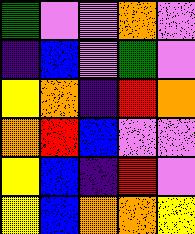[["green", "violet", "violet", "orange", "violet"], ["indigo", "blue", "violet", "green", "violet"], ["yellow", "orange", "indigo", "red", "orange"], ["orange", "red", "blue", "violet", "violet"], ["yellow", "blue", "indigo", "red", "violet"], ["yellow", "blue", "orange", "orange", "yellow"]]